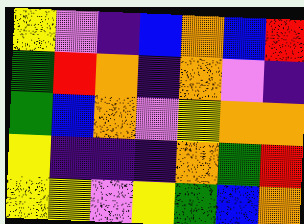[["yellow", "violet", "indigo", "blue", "orange", "blue", "red"], ["green", "red", "orange", "indigo", "orange", "violet", "indigo"], ["green", "blue", "orange", "violet", "yellow", "orange", "orange"], ["yellow", "indigo", "indigo", "indigo", "orange", "green", "red"], ["yellow", "yellow", "violet", "yellow", "green", "blue", "orange"]]